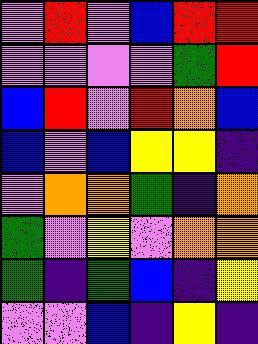[["violet", "red", "violet", "blue", "red", "red"], ["violet", "violet", "violet", "violet", "green", "red"], ["blue", "red", "violet", "red", "orange", "blue"], ["blue", "violet", "blue", "yellow", "yellow", "indigo"], ["violet", "orange", "orange", "green", "indigo", "orange"], ["green", "violet", "yellow", "violet", "orange", "orange"], ["green", "indigo", "green", "blue", "indigo", "yellow"], ["violet", "violet", "blue", "indigo", "yellow", "indigo"]]